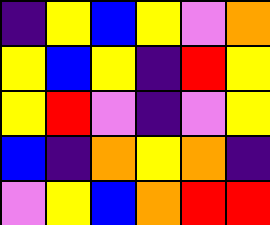[["indigo", "yellow", "blue", "yellow", "violet", "orange"], ["yellow", "blue", "yellow", "indigo", "red", "yellow"], ["yellow", "red", "violet", "indigo", "violet", "yellow"], ["blue", "indigo", "orange", "yellow", "orange", "indigo"], ["violet", "yellow", "blue", "orange", "red", "red"]]